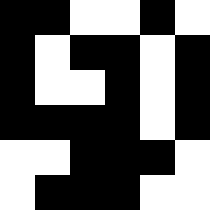[["black", "black", "white", "white", "black", "white"], ["black", "white", "black", "black", "white", "black"], ["black", "white", "white", "black", "white", "black"], ["black", "black", "black", "black", "white", "black"], ["white", "white", "black", "black", "black", "white"], ["white", "black", "black", "black", "white", "white"]]